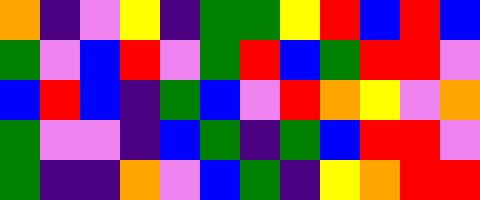[["orange", "indigo", "violet", "yellow", "indigo", "green", "green", "yellow", "red", "blue", "red", "blue"], ["green", "violet", "blue", "red", "violet", "green", "red", "blue", "green", "red", "red", "violet"], ["blue", "red", "blue", "indigo", "green", "blue", "violet", "red", "orange", "yellow", "violet", "orange"], ["green", "violet", "violet", "indigo", "blue", "green", "indigo", "green", "blue", "red", "red", "violet"], ["green", "indigo", "indigo", "orange", "violet", "blue", "green", "indigo", "yellow", "orange", "red", "red"]]